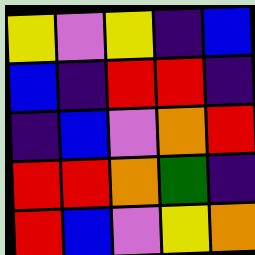[["yellow", "violet", "yellow", "indigo", "blue"], ["blue", "indigo", "red", "red", "indigo"], ["indigo", "blue", "violet", "orange", "red"], ["red", "red", "orange", "green", "indigo"], ["red", "blue", "violet", "yellow", "orange"]]